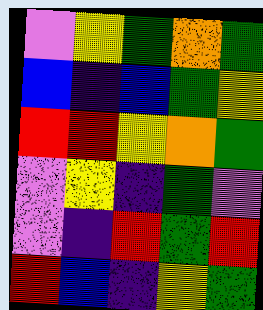[["violet", "yellow", "green", "orange", "green"], ["blue", "indigo", "blue", "green", "yellow"], ["red", "red", "yellow", "orange", "green"], ["violet", "yellow", "indigo", "green", "violet"], ["violet", "indigo", "red", "green", "red"], ["red", "blue", "indigo", "yellow", "green"]]